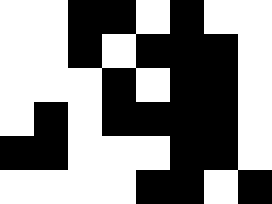[["white", "white", "black", "black", "white", "black", "white", "white"], ["white", "white", "black", "white", "black", "black", "black", "white"], ["white", "white", "white", "black", "white", "black", "black", "white"], ["white", "black", "white", "black", "black", "black", "black", "white"], ["black", "black", "white", "white", "white", "black", "black", "white"], ["white", "white", "white", "white", "black", "black", "white", "black"]]